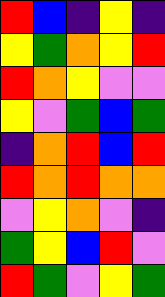[["red", "blue", "indigo", "yellow", "indigo"], ["yellow", "green", "orange", "yellow", "red"], ["red", "orange", "yellow", "violet", "violet"], ["yellow", "violet", "green", "blue", "green"], ["indigo", "orange", "red", "blue", "red"], ["red", "orange", "red", "orange", "orange"], ["violet", "yellow", "orange", "violet", "indigo"], ["green", "yellow", "blue", "red", "violet"], ["red", "green", "violet", "yellow", "green"]]